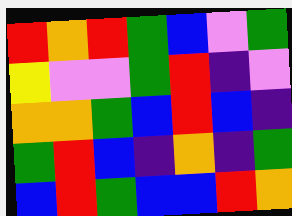[["red", "orange", "red", "green", "blue", "violet", "green"], ["yellow", "violet", "violet", "green", "red", "indigo", "violet"], ["orange", "orange", "green", "blue", "red", "blue", "indigo"], ["green", "red", "blue", "indigo", "orange", "indigo", "green"], ["blue", "red", "green", "blue", "blue", "red", "orange"]]